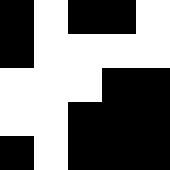[["black", "white", "black", "black", "white"], ["black", "white", "white", "white", "white"], ["white", "white", "white", "black", "black"], ["white", "white", "black", "black", "black"], ["black", "white", "black", "black", "black"]]